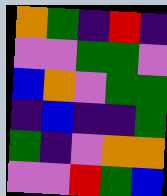[["orange", "green", "indigo", "red", "indigo"], ["violet", "violet", "green", "green", "violet"], ["blue", "orange", "violet", "green", "green"], ["indigo", "blue", "indigo", "indigo", "green"], ["green", "indigo", "violet", "orange", "orange"], ["violet", "violet", "red", "green", "blue"]]